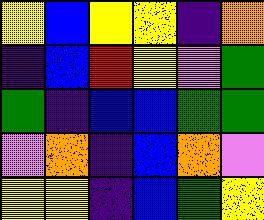[["yellow", "blue", "yellow", "yellow", "indigo", "orange"], ["indigo", "blue", "red", "yellow", "violet", "green"], ["green", "indigo", "blue", "blue", "green", "green"], ["violet", "orange", "indigo", "blue", "orange", "violet"], ["yellow", "yellow", "indigo", "blue", "green", "yellow"]]